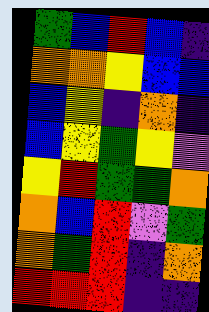[["green", "blue", "red", "blue", "indigo"], ["orange", "orange", "yellow", "blue", "blue"], ["blue", "yellow", "indigo", "orange", "indigo"], ["blue", "yellow", "green", "yellow", "violet"], ["yellow", "red", "green", "green", "orange"], ["orange", "blue", "red", "violet", "green"], ["orange", "green", "red", "indigo", "orange"], ["red", "red", "red", "indigo", "indigo"]]